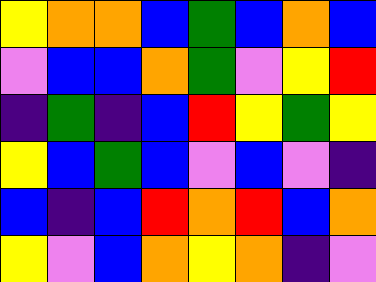[["yellow", "orange", "orange", "blue", "green", "blue", "orange", "blue"], ["violet", "blue", "blue", "orange", "green", "violet", "yellow", "red"], ["indigo", "green", "indigo", "blue", "red", "yellow", "green", "yellow"], ["yellow", "blue", "green", "blue", "violet", "blue", "violet", "indigo"], ["blue", "indigo", "blue", "red", "orange", "red", "blue", "orange"], ["yellow", "violet", "blue", "orange", "yellow", "orange", "indigo", "violet"]]